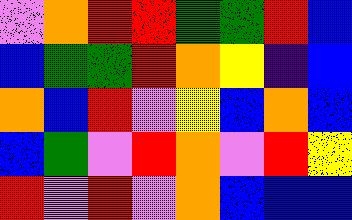[["violet", "orange", "red", "red", "green", "green", "red", "blue"], ["blue", "green", "green", "red", "orange", "yellow", "indigo", "blue"], ["orange", "blue", "red", "violet", "yellow", "blue", "orange", "blue"], ["blue", "green", "violet", "red", "orange", "violet", "red", "yellow"], ["red", "violet", "red", "violet", "orange", "blue", "blue", "blue"]]